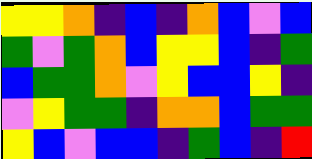[["yellow", "yellow", "orange", "indigo", "blue", "indigo", "orange", "blue", "violet", "blue"], ["green", "violet", "green", "orange", "blue", "yellow", "yellow", "blue", "indigo", "green"], ["blue", "green", "green", "orange", "violet", "yellow", "blue", "blue", "yellow", "indigo"], ["violet", "yellow", "green", "green", "indigo", "orange", "orange", "blue", "green", "green"], ["yellow", "blue", "violet", "blue", "blue", "indigo", "green", "blue", "indigo", "red"]]